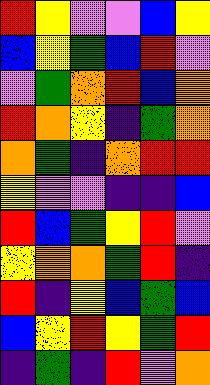[["red", "yellow", "violet", "violet", "blue", "yellow"], ["blue", "yellow", "green", "blue", "red", "violet"], ["violet", "green", "orange", "red", "blue", "orange"], ["red", "orange", "yellow", "indigo", "green", "orange"], ["orange", "green", "indigo", "orange", "red", "red"], ["yellow", "violet", "violet", "indigo", "indigo", "blue"], ["red", "blue", "green", "yellow", "red", "violet"], ["yellow", "orange", "orange", "green", "red", "indigo"], ["red", "indigo", "yellow", "blue", "green", "blue"], ["blue", "yellow", "red", "yellow", "green", "red"], ["indigo", "green", "indigo", "red", "violet", "orange"]]